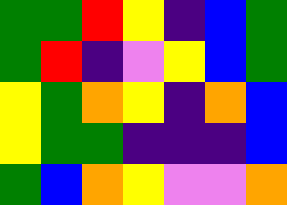[["green", "green", "red", "yellow", "indigo", "blue", "green"], ["green", "red", "indigo", "violet", "yellow", "blue", "green"], ["yellow", "green", "orange", "yellow", "indigo", "orange", "blue"], ["yellow", "green", "green", "indigo", "indigo", "indigo", "blue"], ["green", "blue", "orange", "yellow", "violet", "violet", "orange"]]